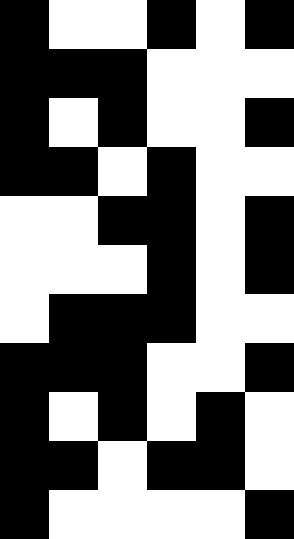[["black", "white", "white", "black", "white", "black"], ["black", "black", "black", "white", "white", "white"], ["black", "white", "black", "white", "white", "black"], ["black", "black", "white", "black", "white", "white"], ["white", "white", "black", "black", "white", "black"], ["white", "white", "white", "black", "white", "black"], ["white", "black", "black", "black", "white", "white"], ["black", "black", "black", "white", "white", "black"], ["black", "white", "black", "white", "black", "white"], ["black", "black", "white", "black", "black", "white"], ["black", "white", "white", "white", "white", "black"]]